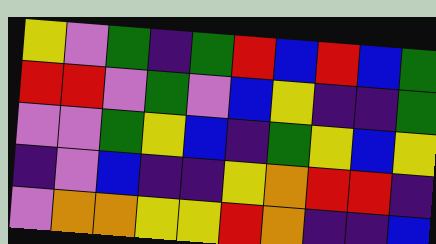[["yellow", "violet", "green", "indigo", "green", "red", "blue", "red", "blue", "green"], ["red", "red", "violet", "green", "violet", "blue", "yellow", "indigo", "indigo", "green"], ["violet", "violet", "green", "yellow", "blue", "indigo", "green", "yellow", "blue", "yellow"], ["indigo", "violet", "blue", "indigo", "indigo", "yellow", "orange", "red", "red", "indigo"], ["violet", "orange", "orange", "yellow", "yellow", "red", "orange", "indigo", "indigo", "blue"]]